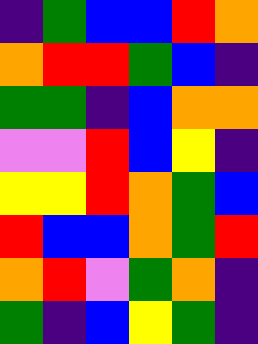[["indigo", "green", "blue", "blue", "red", "orange"], ["orange", "red", "red", "green", "blue", "indigo"], ["green", "green", "indigo", "blue", "orange", "orange"], ["violet", "violet", "red", "blue", "yellow", "indigo"], ["yellow", "yellow", "red", "orange", "green", "blue"], ["red", "blue", "blue", "orange", "green", "red"], ["orange", "red", "violet", "green", "orange", "indigo"], ["green", "indigo", "blue", "yellow", "green", "indigo"]]